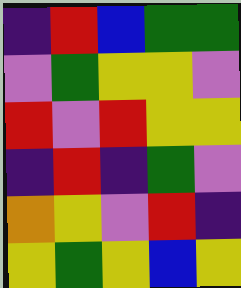[["indigo", "red", "blue", "green", "green"], ["violet", "green", "yellow", "yellow", "violet"], ["red", "violet", "red", "yellow", "yellow"], ["indigo", "red", "indigo", "green", "violet"], ["orange", "yellow", "violet", "red", "indigo"], ["yellow", "green", "yellow", "blue", "yellow"]]